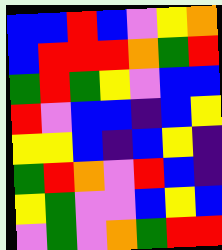[["blue", "blue", "red", "blue", "violet", "yellow", "orange"], ["blue", "red", "red", "red", "orange", "green", "red"], ["green", "red", "green", "yellow", "violet", "blue", "blue"], ["red", "violet", "blue", "blue", "indigo", "blue", "yellow"], ["yellow", "yellow", "blue", "indigo", "blue", "yellow", "indigo"], ["green", "red", "orange", "violet", "red", "blue", "indigo"], ["yellow", "green", "violet", "violet", "blue", "yellow", "blue"], ["violet", "green", "violet", "orange", "green", "red", "red"]]